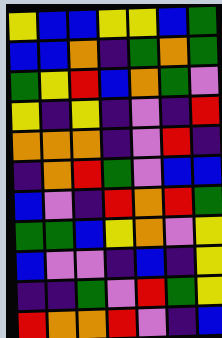[["yellow", "blue", "blue", "yellow", "yellow", "blue", "green"], ["blue", "blue", "orange", "indigo", "green", "orange", "green"], ["green", "yellow", "red", "blue", "orange", "green", "violet"], ["yellow", "indigo", "yellow", "indigo", "violet", "indigo", "red"], ["orange", "orange", "orange", "indigo", "violet", "red", "indigo"], ["indigo", "orange", "red", "green", "violet", "blue", "blue"], ["blue", "violet", "indigo", "red", "orange", "red", "green"], ["green", "green", "blue", "yellow", "orange", "violet", "yellow"], ["blue", "violet", "violet", "indigo", "blue", "indigo", "yellow"], ["indigo", "indigo", "green", "violet", "red", "green", "yellow"], ["red", "orange", "orange", "red", "violet", "indigo", "blue"]]